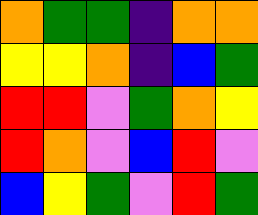[["orange", "green", "green", "indigo", "orange", "orange"], ["yellow", "yellow", "orange", "indigo", "blue", "green"], ["red", "red", "violet", "green", "orange", "yellow"], ["red", "orange", "violet", "blue", "red", "violet"], ["blue", "yellow", "green", "violet", "red", "green"]]